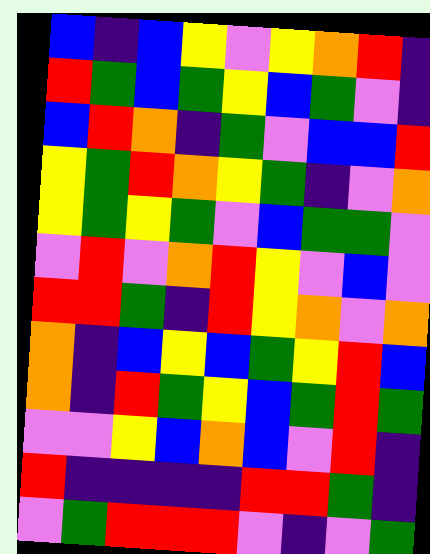[["blue", "indigo", "blue", "yellow", "violet", "yellow", "orange", "red", "indigo"], ["red", "green", "blue", "green", "yellow", "blue", "green", "violet", "indigo"], ["blue", "red", "orange", "indigo", "green", "violet", "blue", "blue", "red"], ["yellow", "green", "red", "orange", "yellow", "green", "indigo", "violet", "orange"], ["yellow", "green", "yellow", "green", "violet", "blue", "green", "green", "violet"], ["violet", "red", "violet", "orange", "red", "yellow", "violet", "blue", "violet"], ["red", "red", "green", "indigo", "red", "yellow", "orange", "violet", "orange"], ["orange", "indigo", "blue", "yellow", "blue", "green", "yellow", "red", "blue"], ["orange", "indigo", "red", "green", "yellow", "blue", "green", "red", "green"], ["violet", "violet", "yellow", "blue", "orange", "blue", "violet", "red", "indigo"], ["red", "indigo", "indigo", "indigo", "indigo", "red", "red", "green", "indigo"], ["violet", "green", "red", "red", "red", "violet", "indigo", "violet", "green"]]